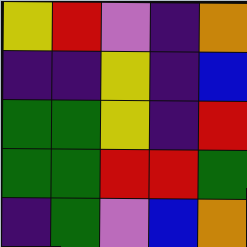[["yellow", "red", "violet", "indigo", "orange"], ["indigo", "indigo", "yellow", "indigo", "blue"], ["green", "green", "yellow", "indigo", "red"], ["green", "green", "red", "red", "green"], ["indigo", "green", "violet", "blue", "orange"]]